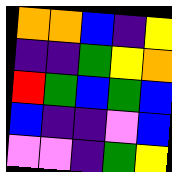[["orange", "orange", "blue", "indigo", "yellow"], ["indigo", "indigo", "green", "yellow", "orange"], ["red", "green", "blue", "green", "blue"], ["blue", "indigo", "indigo", "violet", "blue"], ["violet", "violet", "indigo", "green", "yellow"]]